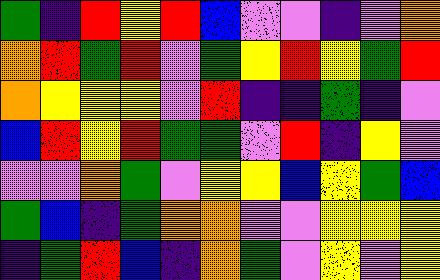[["green", "indigo", "red", "yellow", "red", "blue", "violet", "violet", "indigo", "violet", "orange"], ["orange", "red", "green", "red", "violet", "green", "yellow", "red", "yellow", "green", "red"], ["orange", "yellow", "yellow", "yellow", "violet", "red", "indigo", "indigo", "green", "indigo", "violet"], ["blue", "red", "yellow", "red", "green", "green", "violet", "red", "indigo", "yellow", "violet"], ["violet", "violet", "orange", "green", "violet", "yellow", "yellow", "blue", "yellow", "green", "blue"], ["green", "blue", "indigo", "green", "orange", "orange", "violet", "violet", "yellow", "yellow", "yellow"], ["indigo", "green", "red", "blue", "indigo", "orange", "green", "violet", "yellow", "violet", "yellow"]]